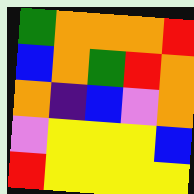[["green", "orange", "orange", "orange", "red"], ["blue", "orange", "green", "red", "orange"], ["orange", "indigo", "blue", "violet", "orange"], ["violet", "yellow", "yellow", "yellow", "blue"], ["red", "yellow", "yellow", "yellow", "yellow"]]